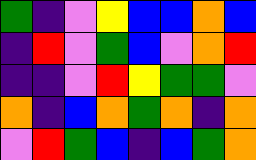[["green", "indigo", "violet", "yellow", "blue", "blue", "orange", "blue"], ["indigo", "red", "violet", "green", "blue", "violet", "orange", "red"], ["indigo", "indigo", "violet", "red", "yellow", "green", "green", "violet"], ["orange", "indigo", "blue", "orange", "green", "orange", "indigo", "orange"], ["violet", "red", "green", "blue", "indigo", "blue", "green", "orange"]]